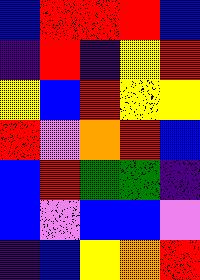[["blue", "red", "red", "red", "blue"], ["indigo", "red", "indigo", "yellow", "red"], ["yellow", "blue", "red", "yellow", "yellow"], ["red", "violet", "orange", "red", "blue"], ["blue", "red", "green", "green", "indigo"], ["blue", "violet", "blue", "blue", "violet"], ["indigo", "blue", "yellow", "orange", "red"]]